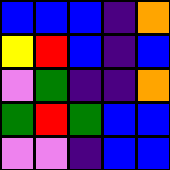[["blue", "blue", "blue", "indigo", "orange"], ["yellow", "red", "blue", "indigo", "blue"], ["violet", "green", "indigo", "indigo", "orange"], ["green", "red", "green", "blue", "blue"], ["violet", "violet", "indigo", "blue", "blue"]]